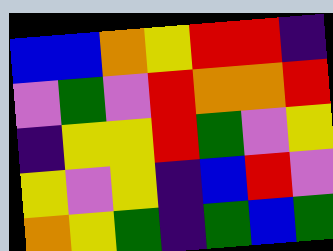[["blue", "blue", "orange", "yellow", "red", "red", "indigo"], ["violet", "green", "violet", "red", "orange", "orange", "red"], ["indigo", "yellow", "yellow", "red", "green", "violet", "yellow"], ["yellow", "violet", "yellow", "indigo", "blue", "red", "violet"], ["orange", "yellow", "green", "indigo", "green", "blue", "green"]]